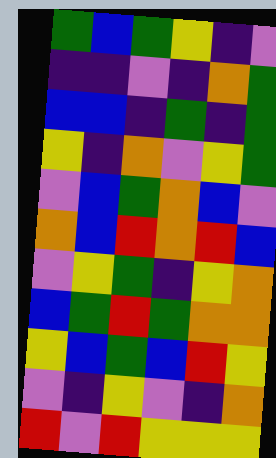[["green", "blue", "green", "yellow", "indigo", "violet"], ["indigo", "indigo", "violet", "indigo", "orange", "green"], ["blue", "blue", "indigo", "green", "indigo", "green"], ["yellow", "indigo", "orange", "violet", "yellow", "green"], ["violet", "blue", "green", "orange", "blue", "violet"], ["orange", "blue", "red", "orange", "red", "blue"], ["violet", "yellow", "green", "indigo", "yellow", "orange"], ["blue", "green", "red", "green", "orange", "orange"], ["yellow", "blue", "green", "blue", "red", "yellow"], ["violet", "indigo", "yellow", "violet", "indigo", "orange"], ["red", "violet", "red", "yellow", "yellow", "yellow"]]